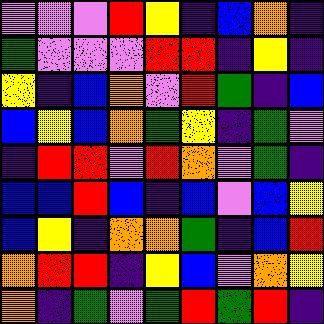[["violet", "violet", "violet", "red", "yellow", "indigo", "blue", "orange", "indigo"], ["green", "violet", "violet", "violet", "red", "red", "indigo", "yellow", "indigo"], ["yellow", "indigo", "blue", "orange", "violet", "red", "green", "indigo", "blue"], ["blue", "yellow", "blue", "orange", "green", "yellow", "indigo", "green", "violet"], ["indigo", "red", "red", "violet", "red", "orange", "violet", "green", "indigo"], ["blue", "blue", "red", "blue", "indigo", "blue", "violet", "blue", "yellow"], ["blue", "yellow", "indigo", "orange", "orange", "green", "indigo", "blue", "red"], ["orange", "red", "red", "indigo", "yellow", "blue", "violet", "orange", "yellow"], ["orange", "indigo", "green", "violet", "green", "red", "green", "red", "indigo"]]